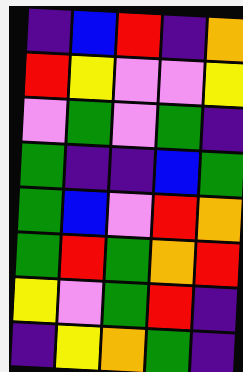[["indigo", "blue", "red", "indigo", "orange"], ["red", "yellow", "violet", "violet", "yellow"], ["violet", "green", "violet", "green", "indigo"], ["green", "indigo", "indigo", "blue", "green"], ["green", "blue", "violet", "red", "orange"], ["green", "red", "green", "orange", "red"], ["yellow", "violet", "green", "red", "indigo"], ["indigo", "yellow", "orange", "green", "indigo"]]